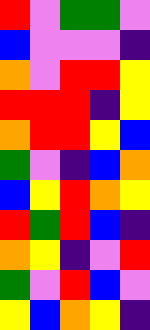[["red", "violet", "green", "green", "violet"], ["blue", "violet", "violet", "violet", "indigo"], ["orange", "violet", "red", "red", "yellow"], ["red", "red", "red", "indigo", "yellow"], ["orange", "red", "red", "yellow", "blue"], ["green", "violet", "indigo", "blue", "orange"], ["blue", "yellow", "red", "orange", "yellow"], ["red", "green", "red", "blue", "indigo"], ["orange", "yellow", "indigo", "violet", "red"], ["green", "violet", "red", "blue", "violet"], ["yellow", "blue", "orange", "yellow", "indigo"]]